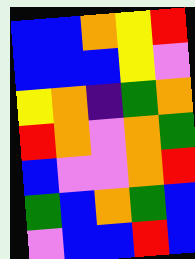[["blue", "blue", "orange", "yellow", "red"], ["blue", "blue", "blue", "yellow", "violet"], ["yellow", "orange", "indigo", "green", "orange"], ["red", "orange", "violet", "orange", "green"], ["blue", "violet", "violet", "orange", "red"], ["green", "blue", "orange", "green", "blue"], ["violet", "blue", "blue", "red", "blue"]]